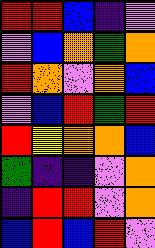[["red", "red", "blue", "indigo", "violet"], ["violet", "blue", "orange", "green", "orange"], ["red", "orange", "violet", "orange", "blue"], ["violet", "blue", "red", "green", "red"], ["red", "yellow", "orange", "orange", "blue"], ["green", "indigo", "indigo", "violet", "orange"], ["indigo", "red", "red", "violet", "orange"], ["blue", "red", "blue", "red", "violet"]]